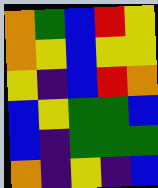[["orange", "green", "blue", "red", "yellow"], ["orange", "yellow", "blue", "yellow", "yellow"], ["yellow", "indigo", "blue", "red", "orange"], ["blue", "yellow", "green", "green", "blue"], ["blue", "indigo", "green", "green", "green"], ["orange", "indigo", "yellow", "indigo", "blue"]]